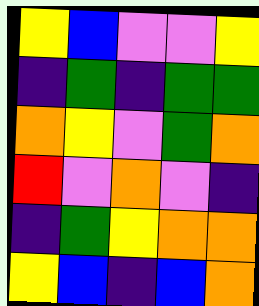[["yellow", "blue", "violet", "violet", "yellow"], ["indigo", "green", "indigo", "green", "green"], ["orange", "yellow", "violet", "green", "orange"], ["red", "violet", "orange", "violet", "indigo"], ["indigo", "green", "yellow", "orange", "orange"], ["yellow", "blue", "indigo", "blue", "orange"]]